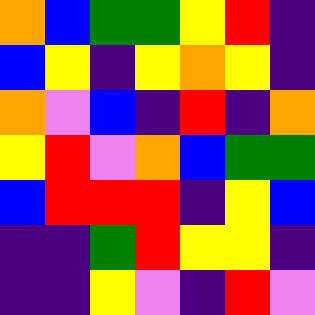[["orange", "blue", "green", "green", "yellow", "red", "indigo"], ["blue", "yellow", "indigo", "yellow", "orange", "yellow", "indigo"], ["orange", "violet", "blue", "indigo", "red", "indigo", "orange"], ["yellow", "red", "violet", "orange", "blue", "green", "green"], ["blue", "red", "red", "red", "indigo", "yellow", "blue"], ["indigo", "indigo", "green", "red", "yellow", "yellow", "indigo"], ["indigo", "indigo", "yellow", "violet", "indigo", "red", "violet"]]